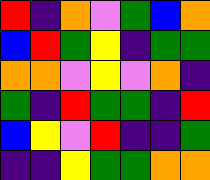[["red", "indigo", "orange", "violet", "green", "blue", "orange"], ["blue", "red", "green", "yellow", "indigo", "green", "green"], ["orange", "orange", "violet", "yellow", "violet", "orange", "indigo"], ["green", "indigo", "red", "green", "green", "indigo", "red"], ["blue", "yellow", "violet", "red", "indigo", "indigo", "green"], ["indigo", "indigo", "yellow", "green", "green", "orange", "orange"]]